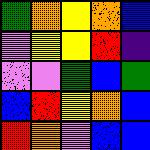[["green", "orange", "yellow", "orange", "blue"], ["violet", "yellow", "yellow", "red", "indigo"], ["violet", "violet", "green", "blue", "green"], ["blue", "red", "yellow", "orange", "blue"], ["red", "orange", "violet", "blue", "blue"]]